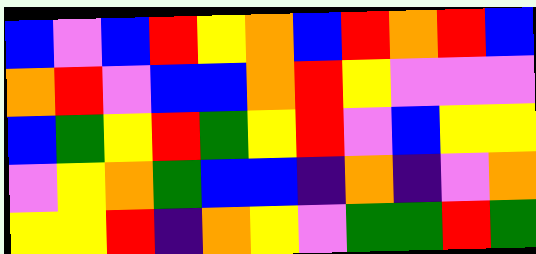[["blue", "violet", "blue", "red", "yellow", "orange", "blue", "red", "orange", "red", "blue"], ["orange", "red", "violet", "blue", "blue", "orange", "red", "yellow", "violet", "violet", "violet"], ["blue", "green", "yellow", "red", "green", "yellow", "red", "violet", "blue", "yellow", "yellow"], ["violet", "yellow", "orange", "green", "blue", "blue", "indigo", "orange", "indigo", "violet", "orange"], ["yellow", "yellow", "red", "indigo", "orange", "yellow", "violet", "green", "green", "red", "green"]]